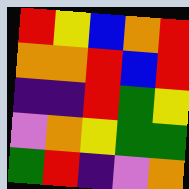[["red", "yellow", "blue", "orange", "red"], ["orange", "orange", "red", "blue", "red"], ["indigo", "indigo", "red", "green", "yellow"], ["violet", "orange", "yellow", "green", "green"], ["green", "red", "indigo", "violet", "orange"]]